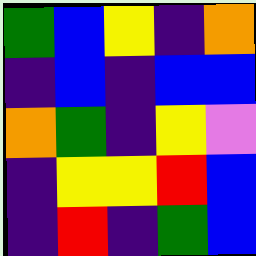[["green", "blue", "yellow", "indigo", "orange"], ["indigo", "blue", "indigo", "blue", "blue"], ["orange", "green", "indigo", "yellow", "violet"], ["indigo", "yellow", "yellow", "red", "blue"], ["indigo", "red", "indigo", "green", "blue"]]